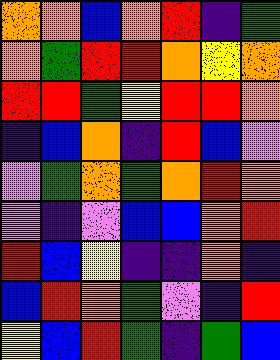[["orange", "orange", "blue", "orange", "red", "indigo", "green"], ["orange", "green", "red", "red", "orange", "yellow", "orange"], ["red", "red", "green", "yellow", "red", "red", "orange"], ["indigo", "blue", "orange", "indigo", "red", "blue", "violet"], ["violet", "green", "orange", "green", "orange", "red", "orange"], ["violet", "indigo", "violet", "blue", "blue", "orange", "red"], ["red", "blue", "yellow", "indigo", "indigo", "orange", "indigo"], ["blue", "red", "orange", "green", "violet", "indigo", "red"], ["yellow", "blue", "red", "green", "indigo", "green", "blue"]]